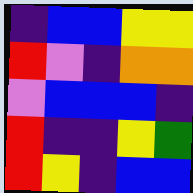[["indigo", "blue", "blue", "yellow", "yellow"], ["red", "violet", "indigo", "orange", "orange"], ["violet", "blue", "blue", "blue", "indigo"], ["red", "indigo", "indigo", "yellow", "green"], ["red", "yellow", "indigo", "blue", "blue"]]